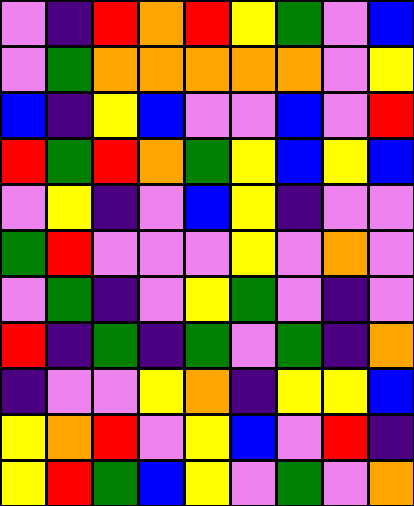[["violet", "indigo", "red", "orange", "red", "yellow", "green", "violet", "blue"], ["violet", "green", "orange", "orange", "orange", "orange", "orange", "violet", "yellow"], ["blue", "indigo", "yellow", "blue", "violet", "violet", "blue", "violet", "red"], ["red", "green", "red", "orange", "green", "yellow", "blue", "yellow", "blue"], ["violet", "yellow", "indigo", "violet", "blue", "yellow", "indigo", "violet", "violet"], ["green", "red", "violet", "violet", "violet", "yellow", "violet", "orange", "violet"], ["violet", "green", "indigo", "violet", "yellow", "green", "violet", "indigo", "violet"], ["red", "indigo", "green", "indigo", "green", "violet", "green", "indigo", "orange"], ["indigo", "violet", "violet", "yellow", "orange", "indigo", "yellow", "yellow", "blue"], ["yellow", "orange", "red", "violet", "yellow", "blue", "violet", "red", "indigo"], ["yellow", "red", "green", "blue", "yellow", "violet", "green", "violet", "orange"]]